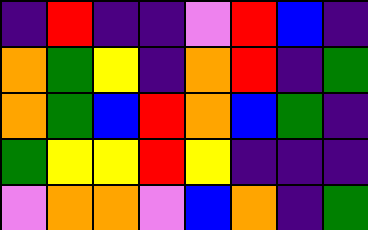[["indigo", "red", "indigo", "indigo", "violet", "red", "blue", "indigo"], ["orange", "green", "yellow", "indigo", "orange", "red", "indigo", "green"], ["orange", "green", "blue", "red", "orange", "blue", "green", "indigo"], ["green", "yellow", "yellow", "red", "yellow", "indigo", "indigo", "indigo"], ["violet", "orange", "orange", "violet", "blue", "orange", "indigo", "green"]]